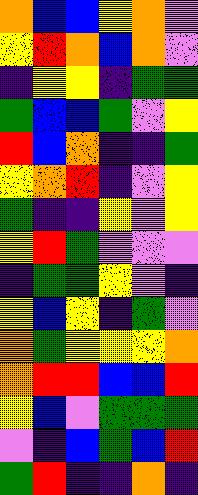[["orange", "blue", "blue", "yellow", "orange", "violet"], ["yellow", "red", "orange", "blue", "orange", "violet"], ["indigo", "yellow", "yellow", "indigo", "green", "green"], ["green", "blue", "blue", "green", "violet", "yellow"], ["red", "blue", "orange", "indigo", "indigo", "green"], ["yellow", "orange", "red", "indigo", "violet", "yellow"], ["green", "indigo", "indigo", "yellow", "violet", "yellow"], ["yellow", "red", "green", "violet", "violet", "violet"], ["indigo", "green", "green", "yellow", "violet", "indigo"], ["yellow", "blue", "yellow", "indigo", "green", "violet"], ["orange", "green", "yellow", "yellow", "yellow", "orange"], ["orange", "red", "red", "blue", "blue", "red"], ["yellow", "blue", "violet", "green", "green", "green"], ["violet", "indigo", "blue", "green", "blue", "red"], ["green", "red", "indigo", "indigo", "orange", "indigo"]]